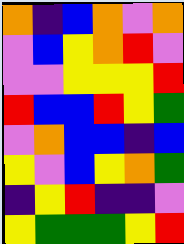[["orange", "indigo", "blue", "orange", "violet", "orange"], ["violet", "blue", "yellow", "orange", "red", "violet"], ["violet", "violet", "yellow", "yellow", "yellow", "red"], ["red", "blue", "blue", "red", "yellow", "green"], ["violet", "orange", "blue", "blue", "indigo", "blue"], ["yellow", "violet", "blue", "yellow", "orange", "green"], ["indigo", "yellow", "red", "indigo", "indigo", "violet"], ["yellow", "green", "green", "green", "yellow", "red"]]